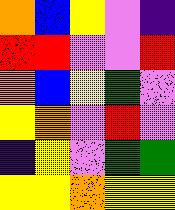[["orange", "blue", "yellow", "violet", "indigo"], ["red", "red", "violet", "violet", "red"], ["orange", "blue", "yellow", "green", "violet"], ["yellow", "orange", "violet", "red", "violet"], ["indigo", "yellow", "violet", "green", "green"], ["yellow", "yellow", "orange", "yellow", "yellow"]]